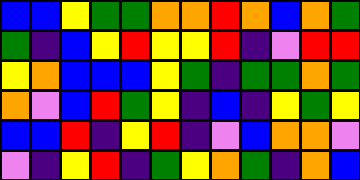[["blue", "blue", "yellow", "green", "green", "orange", "orange", "red", "orange", "blue", "orange", "green"], ["green", "indigo", "blue", "yellow", "red", "yellow", "yellow", "red", "indigo", "violet", "red", "red"], ["yellow", "orange", "blue", "blue", "blue", "yellow", "green", "indigo", "green", "green", "orange", "green"], ["orange", "violet", "blue", "red", "green", "yellow", "indigo", "blue", "indigo", "yellow", "green", "yellow"], ["blue", "blue", "red", "indigo", "yellow", "red", "indigo", "violet", "blue", "orange", "orange", "violet"], ["violet", "indigo", "yellow", "red", "indigo", "green", "yellow", "orange", "green", "indigo", "orange", "blue"]]